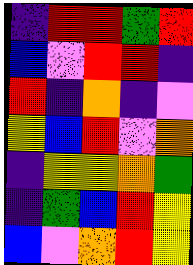[["indigo", "red", "red", "green", "red"], ["blue", "violet", "red", "red", "indigo"], ["red", "indigo", "orange", "indigo", "violet"], ["yellow", "blue", "red", "violet", "orange"], ["indigo", "yellow", "yellow", "orange", "green"], ["indigo", "green", "blue", "red", "yellow"], ["blue", "violet", "orange", "red", "yellow"]]